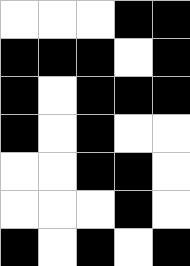[["white", "white", "white", "black", "black"], ["black", "black", "black", "white", "black"], ["black", "white", "black", "black", "black"], ["black", "white", "black", "white", "white"], ["white", "white", "black", "black", "white"], ["white", "white", "white", "black", "white"], ["black", "white", "black", "white", "black"]]